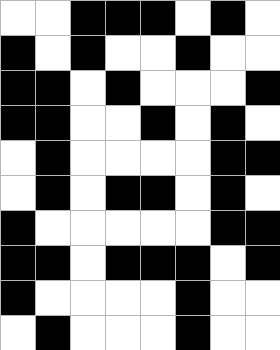[["white", "white", "black", "black", "black", "white", "black", "white"], ["black", "white", "black", "white", "white", "black", "white", "white"], ["black", "black", "white", "black", "white", "white", "white", "black"], ["black", "black", "white", "white", "black", "white", "black", "white"], ["white", "black", "white", "white", "white", "white", "black", "black"], ["white", "black", "white", "black", "black", "white", "black", "white"], ["black", "white", "white", "white", "white", "white", "black", "black"], ["black", "black", "white", "black", "black", "black", "white", "black"], ["black", "white", "white", "white", "white", "black", "white", "white"], ["white", "black", "white", "white", "white", "black", "white", "white"]]